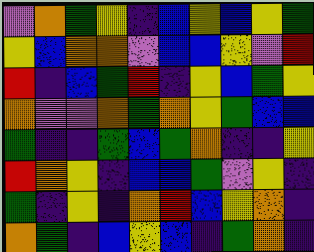[["violet", "orange", "green", "yellow", "indigo", "blue", "yellow", "blue", "yellow", "green"], ["yellow", "blue", "orange", "orange", "violet", "blue", "blue", "yellow", "violet", "red"], ["red", "indigo", "blue", "green", "red", "indigo", "yellow", "blue", "green", "yellow"], ["orange", "violet", "violet", "orange", "green", "orange", "yellow", "green", "blue", "blue"], ["green", "indigo", "indigo", "green", "blue", "green", "orange", "indigo", "indigo", "yellow"], ["red", "orange", "yellow", "indigo", "blue", "blue", "green", "violet", "yellow", "indigo"], ["green", "indigo", "yellow", "indigo", "orange", "red", "blue", "yellow", "orange", "indigo"], ["orange", "green", "indigo", "blue", "yellow", "blue", "indigo", "green", "orange", "indigo"]]